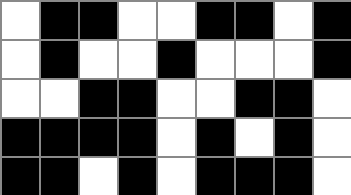[["white", "black", "black", "white", "white", "black", "black", "white", "black"], ["white", "black", "white", "white", "black", "white", "white", "white", "black"], ["white", "white", "black", "black", "white", "white", "black", "black", "white"], ["black", "black", "black", "black", "white", "black", "white", "black", "white"], ["black", "black", "white", "black", "white", "black", "black", "black", "white"]]